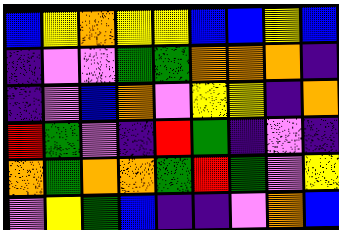[["blue", "yellow", "orange", "yellow", "yellow", "blue", "blue", "yellow", "blue"], ["indigo", "violet", "violet", "green", "green", "orange", "orange", "orange", "indigo"], ["indigo", "violet", "blue", "orange", "violet", "yellow", "yellow", "indigo", "orange"], ["red", "green", "violet", "indigo", "red", "green", "indigo", "violet", "indigo"], ["orange", "green", "orange", "orange", "green", "red", "green", "violet", "yellow"], ["violet", "yellow", "green", "blue", "indigo", "indigo", "violet", "orange", "blue"]]